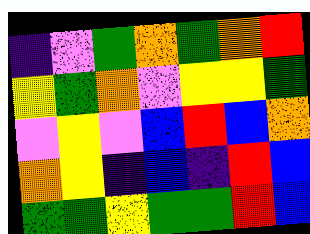[["indigo", "violet", "green", "orange", "green", "orange", "red"], ["yellow", "green", "orange", "violet", "yellow", "yellow", "green"], ["violet", "yellow", "violet", "blue", "red", "blue", "orange"], ["orange", "yellow", "indigo", "blue", "indigo", "red", "blue"], ["green", "green", "yellow", "green", "green", "red", "blue"]]